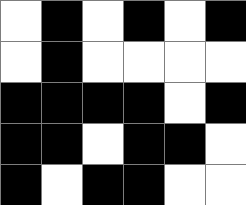[["white", "black", "white", "black", "white", "black"], ["white", "black", "white", "white", "white", "white"], ["black", "black", "black", "black", "white", "black"], ["black", "black", "white", "black", "black", "white"], ["black", "white", "black", "black", "white", "white"]]